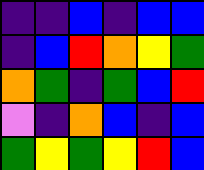[["indigo", "indigo", "blue", "indigo", "blue", "blue"], ["indigo", "blue", "red", "orange", "yellow", "green"], ["orange", "green", "indigo", "green", "blue", "red"], ["violet", "indigo", "orange", "blue", "indigo", "blue"], ["green", "yellow", "green", "yellow", "red", "blue"]]